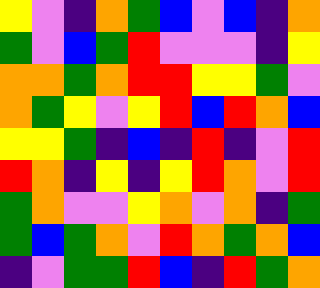[["yellow", "violet", "indigo", "orange", "green", "blue", "violet", "blue", "indigo", "orange"], ["green", "violet", "blue", "green", "red", "violet", "violet", "violet", "indigo", "yellow"], ["orange", "orange", "green", "orange", "red", "red", "yellow", "yellow", "green", "violet"], ["orange", "green", "yellow", "violet", "yellow", "red", "blue", "red", "orange", "blue"], ["yellow", "yellow", "green", "indigo", "blue", "indigo", "red", "indigo", "violet", "red"], ["red", "orange", "indigo", "yellow", "indigo", "yellow", "red", "orange", "violet", "red"], ["green", "orange", "violet", "violet", "yellow", "orange", "violet", "orange", "indigo", "green"], ["green", "blue", "green", "orange", "violet", "red", "orange", "green", "orange", "blue"], ["indigo", "violet", "green", "green", "red", "blue", "indigo", "red", "green", "orange"]]